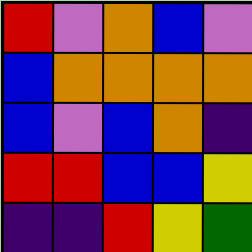[["red", "violet", "orange", "blue", "violet"], ["blue", "orange", "orange", "orange", "orange"], ["blue", "violet", "blue", "orange", "indigo"], ["red", "red", "blue", "blue", "yellow"], ["indigo", "indigo", "red", "yellow", "green"]]